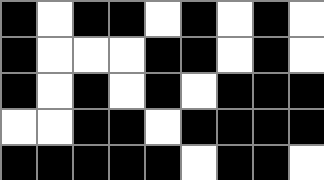[["black", "white", "black", "black", "white", "black", "white", "black", "white"], ["black", "white", "white", "white", "black", "black", "white", "black", "white"], ["black", "white", "black", "white", "black", "white", "black", "black", "black"], ["white", "white", "black", "black", "white", "black", "black", "black", "black"], ["black", "black", "black", "black", "black", "white", "black", "black", "white"]]